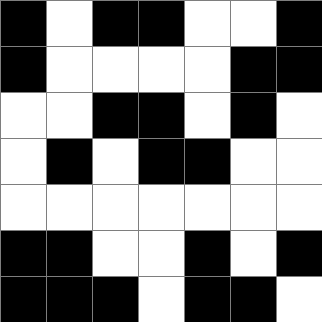[["black", "white", "black", "black", "white", "white", "black"], ["black", "white", "white", "white", "white", "black", "black"], ["white", "white", "black", "black", "white", "black", "white"], ["white", "black", "white", "black", "black", "white", "white"], ["white", "white", "white", "white", "white", "white", "white"], ["black", "black", "white", "white", "black", "white", "black"], ["black", "black", "black", "white", "black", "black", "white"]]